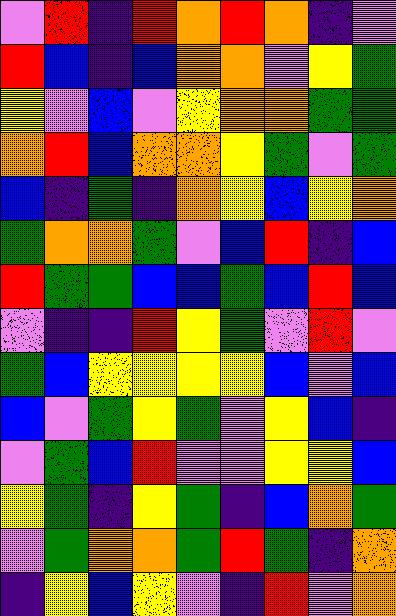[["violet", "red", "indigo", "red", "orange", "red", "orange", "indigo", "violet"], ["red", "blue", "indigo", "blue", "orange", "orange", "violet", "yellow", "green"], ["yellow", "violet", "blue", "violet", "yellow", "orange", "orange", "green", "green"], ["orange", "red", "blue", "orange", "orange", "yellow", "green", "violet", "green"], ["blue", "indigo", "green", "indigo", "orange", "yellow", "blue", "yellow", "orange"], ["green", "orange", "orange", "green", "violet", "blue", "red", "indigo", "blue"], ["red", "green", "green", "blue", "blue", "green", "blue", "red", "blue"], ["violet", "indigo", "indigo", "red", "yellow", "green", "violet", "red", "violet"], ["green", "blue", "yellow", "yellow", "yellow", "yellow", "blue", "violet", "blue"], ["blue", "violet", "green", "yellow", "green", "violet", "yellow", "blue", "indigo"], ["violet", "green", "blue", "red", "violet", "violet", "yellow", "yellow", "blue"], ["yellow", "green", "indigo", "yellow", "green", "indigo", "blue", "orange", "green"], ["violet", "green", "orange", "orange", "green", "red", "green", "indigo", "orange"], ["indigo", "yellow", "blue", "yellow", "violet", "indigo", "red", "violet", "orange"]]